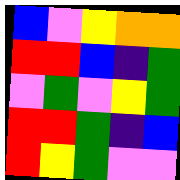[["blue", "violet", "yellow", "orange", "orange"], ["red", "red", "blue", "indigo", "green"], ["violet", "green", "violet", "yellow", "green"], ["red", "red", "green", "indigo", "blue"], ["red", "yellow", "green", "violet", "violet"]]